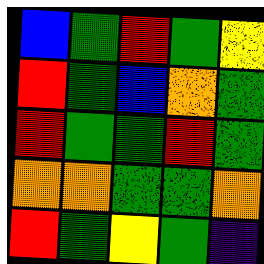[["blue", "green", "red", "green", "yellow"], ["red", "green", "blue", "orange", "green"], ["red", "green", "green", "red", "green"], ["orange", "orange", "green", "green", "orange"], ["red", "green", "yellow", "green", "indigo"]]